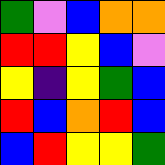[["green", "violet", "blue", "orange", "orange"], ["red", "red", "yellow", "blue", "violet"], ["yellow", "indigo", "yellow", "green", "blue"], ["red", "blue", "orange", "red", "blue"], ["blue", "red", "yellow", "yellow", "green"]]